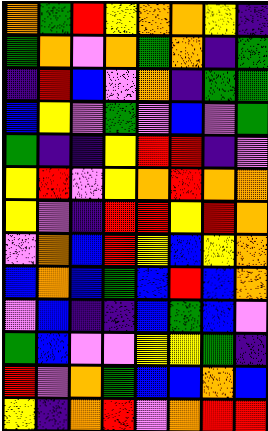[["orange", "green", "red", "yellow", "orange", "orange", "yellow", "indigo"], ["green", "orange", "violet", "orange", "green", "orange", "indigo", "green"], ["indigo", "red", "blue", "violet", "orange", "indigo", "green", "green"], ["blue", "yellow", "violet", "green", "violet", "blue", "violet", "green"], ["green", "indigo", "indigo", "yellow", "red", "red", "indigo", "violet"], ["yellow", "red", "violet", "yellow", "orange", "red", "orange", "orange"], ["yellow", "violet", "indigo", "red", "red", "yellow", "red", "orange"], ["violet", "orange", "blue", "red", "yellow", "blue", "yellow", "orange"], ["blue", "orange", "blue", "green", "blue", "red", "blue", "orange"], ["violet", "blue", "indigo", "indigo", "blue", "green", "blue", "violet"], ["green", "blue", "violet", "violet", "yellow", "yellow", "green", "indigo"], ["red", "violet", "orange", "green", "blue", "blue", "orange", "blue"], ["yellow", "indigo", "orange", "red", "violet", "orange", "red", "red"]]